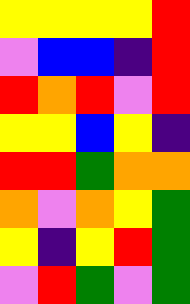[["yellow", "yellow", "yellow", "yellow", "red"], ["violet", "blue", "blue", "indigo", "red"], ["red", "orange", "red", "violet", "red"], ["yellow", "yellow", "blue", "yellow", "indigo"], ["red", "red", "green", "orange", "orange"], ["orange", "violet", "orange", "yellow", "green"], ["yellow", "indigo", "yellow", "red", "green"], ["violet", "red", "green", "violet", "green"]]